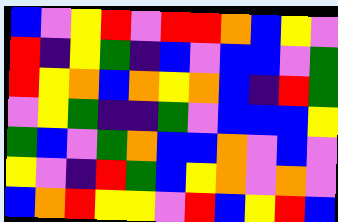[["blue", "violet", "yellow", "red", "violet", "red", "red", "orange", "blue", "yellow", "violet"], ["red", "indigo", "yellow", "green", "indigo", "blue", "violet", "blue", "blue", "violet", "green"], ["red", "yellow", "orange", "blue", "orange", "yellow", "orange", "blue", "indigo", "red", "green"], ["violet", "yellow", "green", "indigo", "indigo", "green", "violet", "blue", "blue", "blue", "yellow"], ["green", "blue", "violet", "green", "orange", "blue", "blue", "orange", "violet", "blue", "violet"], ["yellow", "violet", "indigo", "red", "green", "blue", "yellow", "orange", "violet", "orange", "violet"], ["blue", "orange", "red", "yellow", "yellow", "violet", "red", "blue", "yellow", "red", "blue"]]